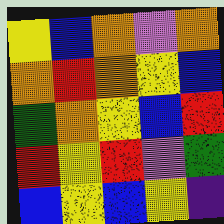[["yellow", "blue", "orange", "violet", "orange"], ["orange", "red", "orange", "yellow", "blue"], ["green", "orange", "yellow", "blue", "red"], ["red", "yellow", "red", "violet", "green"], ["blue", "yellow", "blue", "yellow", "indigo"]]